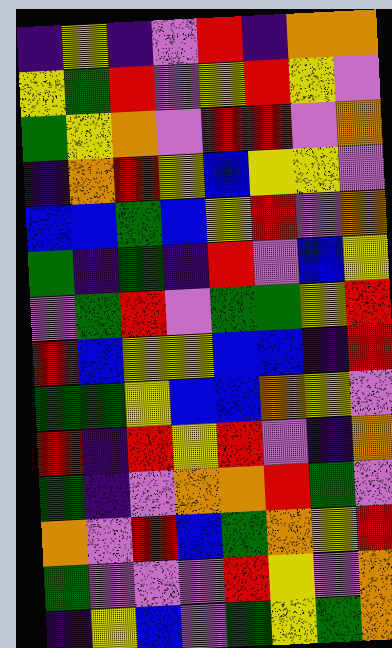[["indigo", "yellow", "indigo", "violet", "red", "indigo", "orange", "orange"], ["yellow", "green", "red", "violet", "yellow", "red", "yellow", "violet"], ["green", "yellow", "orange", "violet", "red", "red", "violet", "orange"], ["indigo", "orange", "red", "yellow", "blue", "yellow", "yellow", "violet"], ["blue", "blue", "green", "blue", "yellow", "red", "violet", "orange"], ["green", "indigo", "green", "indigo", "red", "violet", "blue", "yellow"], ["violet", "green", "red", "violet", "green", "green", "yellow", "red"], ["red", "blue", "yellow", "yellow", "blue", "blue", "indigo", "red"], ["green", "green", "yellow", "blue", "blue", "orange", "yellow", "violet"], ["red", "indigo", "red", "yellow", "red", "violet", "indigo", "orange"], ["green", "indigo", "violet", "orange", "orange", "red", "green", "violet"], ["orange", "violet", "red", "blue", "green", "orange", "yellow", "red"], ["green", "violet", "violet", "violet", "red", "yellow", "violet", "orange"], ["indigo", "yellow", "blue", "violet", "green", "yellow", "green", "orange"]]